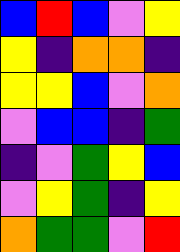[["blue", "red", "blue", "violet", "yellow"], ["yellow", "indigo", "orange", "orange", "indigo"], ["yellow", "yellow", "blue", "violet", "orange"], ["violet", "blue", "blue", "indigo", "green"], ["indigo", "violet", "green", "yellow", "blue"], ["violet", "yellow", "green", "indigo", "yellow"], ["orange", "green", "green", "violet", "red"]]